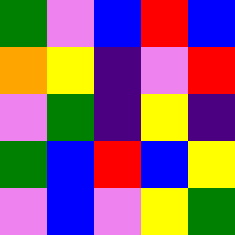[["green", "violet", "blue", "red", "blue"], ["orange", "yellow", "indigo", "violet", "red"], ["violet", "green", "indigo", "yellow", "indigo"], ["green", "blue", "red", "blue", "yellow"], ["violet", "blue", "violet", "yellow", "green"]]